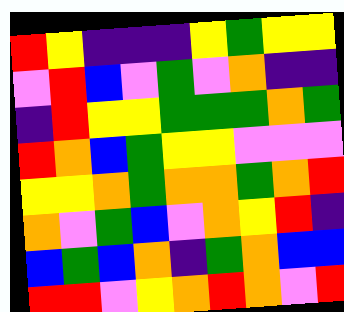[["red", "yellow", "indigo", "indigo", "indigo", "yellow", "green", "yellow", "yellow"], ["violet", "red", "blue", "violet", "green", "violet", "orange", "indigo", "indigo"], ["indigo", "red", "yellow", "yellow", "green", "green", "green", "orange", "green"], ["red", "orange", "blue", "green", "yellow", "yellow", "violet", "violet", "violet"], ["yellow", "yellow", "orange", "green", "orange", "orange", "green", "orange", "red"], ["orange", "violet", "green", "blue", "violet", "orange", "yellow", "red", "indigo"], ["blue", "green", "blue", "orange", "indigo", "green", "orange", "blue", "blue"], ["red", "red", "violet", "yellow", "orange", "red", "orange", "violet", "red"]]